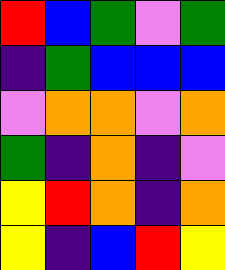[["red", "blue", "green", "violet", "green"], ["indigo", "green", "blue", "blue", "blue"], ["violet", "orange", "orange", "violet", "orange"], ["green", "indigo", "orange", "indigo", "violet"], ["yellow", "red", "orange", "indigo", "orange"], ["yellow", "indigo", "blue", "red", "yellow"]]